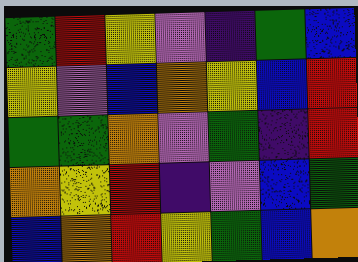[["green", "red", "yellow", "violet", "indigo", "green", "blue"], ["yellow", "violet", "blue", "orange", "yellow", "blue", "red"], ["green", "green", "orange", "violet", "green", "indigo", "red"], ["orange", "yellow", "red", "indigo", "violet", "blue", "green"], ["blue", "orange", "red", "yellow", "green", "blue", "orange"]]